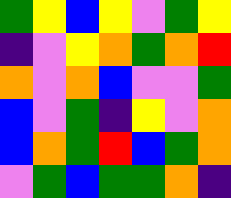[["green", "yellow", "blue", "yellow", "violet", "green", "yellow"], ["indigo", "violet", "yellow", "orange", "green", "orange", "red"], ["orange", "violet", "orange", "blue", "violet", "violet", "green"], ["blue", "violet", "green", "indigo", "yellow", "violet", "orange"], ["blue", "orange", "green", "red", "blue", "green", "orange"], ["violet", "green", "blue", "green", "green", "orange", "indigo"]]